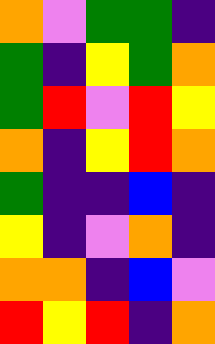[["orange", "violet", "green", "green", "indigo"], ["green", "indigo", "yellow", "green", "orange"], ["green", "red", "violet", "red", "yellow"], ["orange", "indigo", "yellow", "red", "orange"], ["green", "indigo", "indigo", "blue", "indigo"], ["yellow", "indigo", "violet", "orange", "indigo"], ["orange", "orange", "indigo", "blue", "violet"], ["red", "yellow", "red", "indigo", "orange"]]